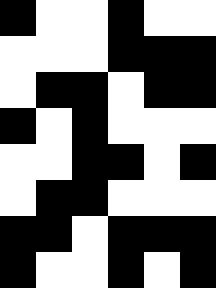[["black", "white", "white", "black", "white", "white"], ["white", "white", "white", "black", "black", "black"], ["white", "black", "black", "white", "black", "black"], ["black", "white", "black", "white", "white", "white"], ["white", "white", "black", "black", "white", "black"], ["white", "black", "black", "white", "white", "white"], ["black", "black", "white", "black", "black", "black"], ["black", "white", "white", "black", "white", "black"]]